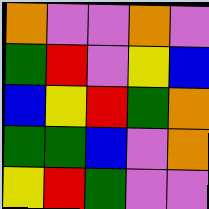[["orange", "violet", "violet", "orange", "violet"], ["green", "red", "violet", "yellow", "blue"], ["blue", "yellow", "red", "green", "orange"], ["green", "green", "blue", "violet", "orange"], ["yellow", "red", "green", "violet", "violet"]]